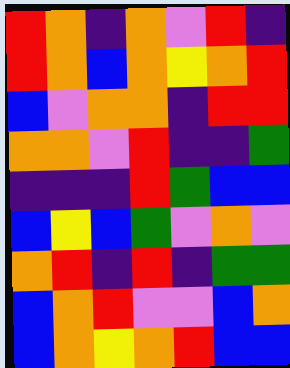[["red", "orange", "indigo", "orange", "violet", "red", "indigo"], ["red", "orange", "blue", "orange", "yellow", "orange", "red"], ["blue", "violet", "orange", "orange", "indigo", "red", "red"], ["orange", "orange", "violet", "red", "indigo", "indigo", "green"], ["indigo", "indigo", "indigo", "red", "green", "blue", "blue"], ["blue", "yellow", "blue", "green", "violet", "orange", "violet"], ["orange", "red", "indigo", "red", "indigo", "green", "green"], ["blue", "orange", "red", "violet", "violet", "blue", "orange"], ["blue", "orange", "yellow", "orange", "red", "blue", "blue"]]